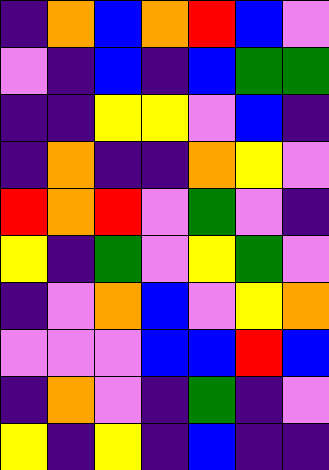[["indigo", "orange", "blue", "orange", "red", "blue", "violet"], ["violet", "indigo", "blue", "indigo", "blue", "green", "green"], ["indigo", "indigo", "yellow", "yellow", "violet", "blue", "indigo"], ["indigo", "orange", "indigo", "indigo", "orange", "yellow", "violet"], ["red", "orange", "red", "violet", "green", "violet", "indigo"], ["yellow", "indigo", "green", "violet", "yellow", "green", "violet"], ["indigo", "violet", "orange", "blue", "violet", "yellow", "orange"], ["violet", "violet", "violet", "blue", "blue", "red", "blue"], ["indigo", "orange", "violet", "indigo", "green", "indigo", "violet"], ["yellow", "indigo", "yellow", "indigo", "blue", "indigo", "indigo"]]